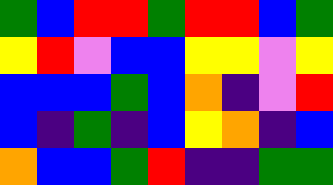[["green", "blue", "red", "red", "green", "red", "red", "blue", "green"], ["yellow", "red", "violet", "blue", "blue", "yellow", "yellow", "violet", "yellow"], ["blue", "blue", "blue", "green", "blue", "orange", "indigo", "violet", "red"], ["blue", "indigo", "green", "indigo", "blue", "yellow", "orange", "indigo", "blue"], ["orange", "blue", "blue", "green", "red", "indigo", "indigo", "green", "green"]]